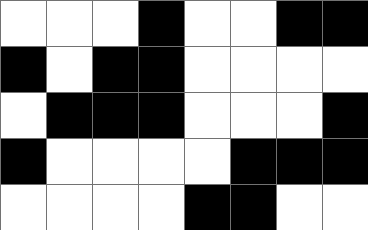[["white", "white", "white", "black", "white", "white", "black", "black"], ["black", "white", "black", "black", "white", "white", "white", "white"], ["white", "black", "black", "black", "white", "white", "white", "black"], ["black", "white", "white", "white", "white", "black", "black", "black"], ["white", "white", "white", "white", "black", "black", "white", "white"]]